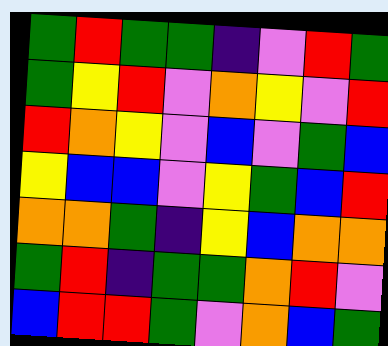[["green", "red", "green", "green", "indigo", "violet", "red", "green"], ["green", "yellow", "red", "violet", "orange", "yellow", "violet", "red"], ["red", "orange", "yellow", "violet", "blue", "violet", "green", "blue"], ["yellow", "blue", "blue", "violet", "yellow", "green", "blue", "red"], ["orange", "orange", "green", "indigo", "yellow", "blue", "orange", "orange"], ["green", "red", "indigo", "green", "green", "orange", "red", "violet"], ["blue", "red", "red", "green", "violet", "orange", "blue", "green"]]